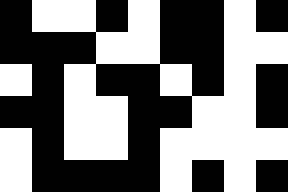[["black", "white", "white", "black", "white", "black", "black", "white", "black"], ["black", "black", "black", "white", "white", "black", "black", "white", "white"], ["white", "black", "white", "black", "black", "white", "black", "white", "black"], ["black", "black", "white", "white", "black", "black", "white", "white", "black"], ["white", "black", "white", "white", "black", "white", "white", "white", "white"], ["white", "black", "black", "black", "black", "white", "black", "white", "black"]]